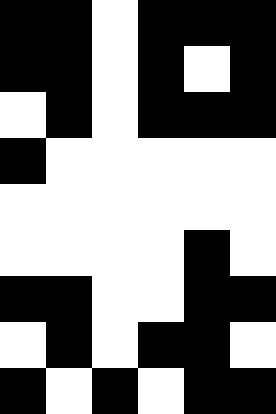[["black", "black", "white", "black", "black", "black"], ["black", "black", "white", "black", "white", "black"], ["white", "black", "white", "black", "black", "black"], ["black", "white", "white", "white", "white", "white"], ["white", "white", "white", "white", "white", "white"], ["white", "white", "white", "white", "black", "white"], ["black", "black", "white", "white", "black", "black"], ["white", "black", "white", "black", "black", "white"], ["black", "white", "black", "white", "black", "black"]]